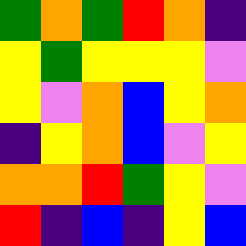[["green", "orange", "green", "red", "orange", "indigo"], ["yellow", "green", "yellow", "yellow", "yellow", "violet"], ["yellow", "violet", "orange", "blue", "yellow", "orange"], ["indigo", "yellow", "orange", "blue", "violet", "yellow"], ["orange", "orange", "red", "green", "yellow", "violet"], ["red", "indigo", "blue", "indigo", "yellow", "blue"]]